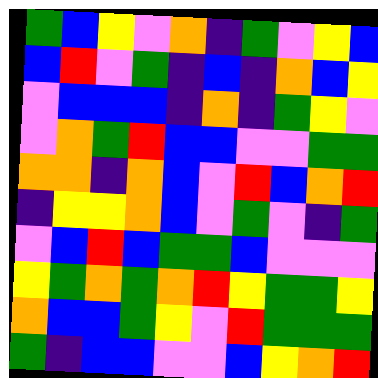[["green", "blue", "yellow", "violet", "orange", "indigo", "green", "violet", "yellow", "blue"], ["blue", "red", "violet", "green", "indigo", "blue", "indigo", "orange", "blue", "yellow"], ["violet", "blue", "blue", "blue", "indigo", "orange", "indigo", "green", "yellow", "violet"], ["violet", "orange", "green", "red", "blue", "blue", "violet", "violet", "green", "green"], ["orange", "orange", "indigo", "orange", "blue", "violet", "red", "blue", "orange", "red"], ["indigo", "yellow", "yellow", "orange", "blue", "violet", "green", "violet", "indigo", "green"], ["violet", "blue", "red", "blue", "green", "green", "blue", "violet", "violet", "violet"], ["yellow", "green", "orange", "green", "orange", "red", "yellow", "green", "green", "yellow"], ["orange", "blue", "blue", "green", "yellow", "violet", "red", "green", "green", "green"], ["green", "indigo", "blue", "blue", "violet", "violet", "blue", "yellow", "orange", "red"]]